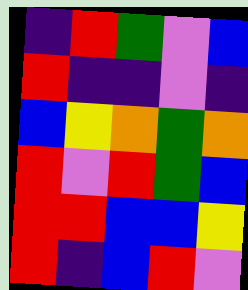[["indigo", "red", "green", "violet", "blue"], ["red", "indigo", "indigo", "violet", "indigo"], ["blue", "yellow", "orange", "green", "orange"], ["red", "violet", "red", "green", "blue"], ["red", "red", "blue", "blue", "yellow"], ["red", "indigo", "blue", "red", "violet"]]